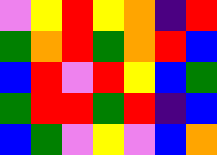[["violet", "yellow", "red", "yellow", "orange", "indigo", "red"], ["green", "orange", "red", "green", "orange", "red", "blue"], ["blue", "red", "violet", "red", "yellow", "blue", "green"], ["green", "red", "red", "green", "red", "indigo", "blue"], ["blue", "green", "violet", "yellow", "violet", "blue", "orange"]]